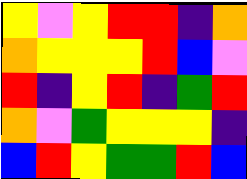[["yellow", "violet", "yellow", "red", "red", "indigo", "orange"], ["orange", "yellow", "yellow", "yellow", "red", "blue", "violet"], ["red", "indigo", "yellow", "red", "indigo", "green", "red"], ["orange", "violet", "green", "yellow", "yellow", "yellow", "indigo"], ["blue", "red", "yellow", "green", "green", "red", "blue"]]